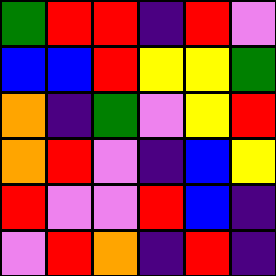[["green", "red", "red", "indigo", "red", "violet"], ["blue", "blue", "red", "yellow", "yellow", "green"], ["orange", "indigo", "green", "violet", "yellow", "red"], ["orange", "red", "violet", "indigo", "blue", "yellow"], ["red", "violet", "violet", "red", "blue", "indigo"], ["violet", "red", "orange", "indigo", "red", "indigo"]]